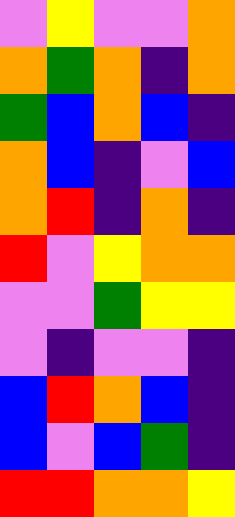[["violet", "yellow", "violet", "violet", "orange"], ["orange", "green", "orange", "indigo", "orange"], ["green", "blue", "orange", "blue", "indigo"], ["orange", "blue", "indigo", "violet", "blue"], ["orange", "red", "indigo", "orange", "indigo"], ["red", "violet", "yellow", "orange", "orange"], ["violet", "violet", "green", "yellow", "yellow"], ["violet", "indigo", "violet", "violet", "indigo"], ["blue", "red", "orange", "blue", "indigo"], ["blue", "violet", "blue", "green", "indigo"], ["red", "red", "orange", "orange", "yellow"]]